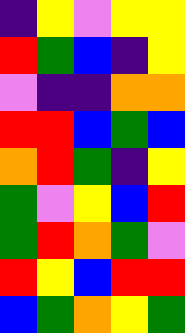[["indigo", "yellow", "violet", "yellow", "yellow"], ["red", "green", "blue", "indigo", "yellow"], ["violet", "indigo", "indigo", "orange", "orange"], ["red", "red", "blue", "green", "blue"], ["orange", "red", "green", "indigo", "yellow"], ["green", "violet", "yellow", "blue", "red"], ["green", "red", "orange", "green", "violet"], ["red", "yellow", "blue", "red", "red"], ["blue", "green", "orange", "yellow", "green"]]